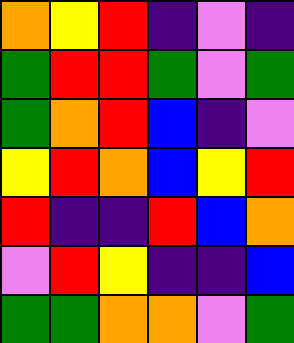[["orange", "yellow", "red", "indigo", "violet", "indigo"], ["green", "red", "red", "green", "violet", "green"], ["green", "orange", "red", "blue", "indigo", "violet"], ["yellow", "red", "orange", "blue", "yellow", "red"], ["red", "indigo", "indigo", "red", "blue", "orange"], ["violet", "red", "yellow", "indigo", "indigo", "blue"], ["green", "green", "orange", "orange", "violet", "green"]]